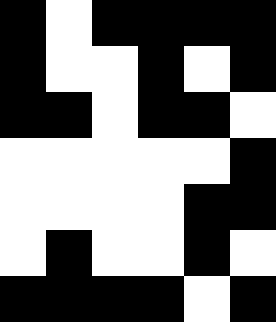[["black", "white", "black", "black", "black", "black"], ["black", "white", "white", "black", "white", "black"], ["black", "black", "white", "black", "black", "white"], ["white", "white", "white", "white", "white", "black"], ["white", "white", "white", "white", "black", "black"], ["white", "black", "white", "white", "black", "white"], ["black", "black", "black", "black", "white", "black"]]